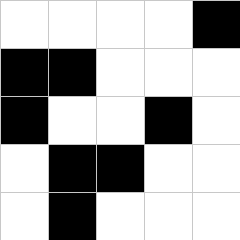[["white", "white", "white", "white", "black"], ["black", "black", "white", "white", "white"], ["black", "white", "white", "black", "white"], ["white", "black", "black", "white", "white"], ["white", "black", "white", "white", "white"]]